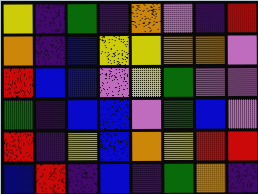[["yellow", "indigo", "green", "indigo", "orange", "violet", "indigo", "red"], ["orange", "indigo", "blue", "yellow", "yellow", "orange", "orange", "violet"], ["red", "blue", "blue", "violet", "yellow", "green", "violet", "violet"], ["green", "indigo", "blue", "blue", "violet", "green", "blue", "violet"], ["red", "indigo", "yellow", "blue", "orange", "yellow", "red", "red"], ["blue", "red", "indigo", "blue", "indigo", "green", "orange", "indigo"]]